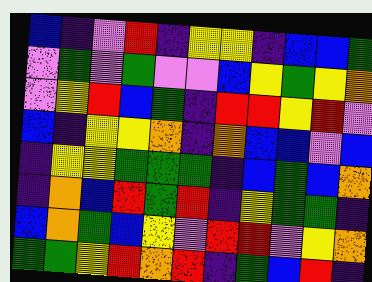[["blue", "indigo", "violet", "red", "indigo", "yellow", "yellow", "indigo", "blue", "blue", "green"], ["violet", "green", "violet", "green", "violet", "violet", "blue", "yellow", "green", "yellow", "orange"], ["violet", "yellow", "red", "blue", "green", "indigo", "red", "red", "yellow", "red", "violet"], ["blue", "indigo", "yellow", "yellow", "orange", "indigo", "orange", "blue", "blue", "violet", "blue"], ["indigo", "yellow", "yellow", "green", "green", "green", "indigo", "blue", "green", "blue", "orange"], ["indigo", "orange", "blue", "red", "green", "red", "indigo", "yellow", "green", "green", "indigo"], ["blue", "orange", "green", "blue", "yellow", "violet", "red", "red", "violet", "yellow", "orange"], ["green", "green", "yellow", "red", "orange", "red", "indigo", "green", "blue", "red", "indigo"]]